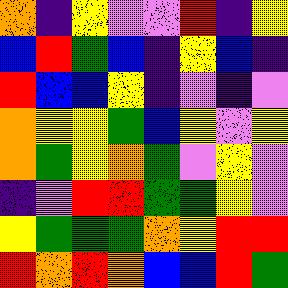[["orange", "indigo", "yellow", "violet", "violet", "red", "indigo", "yellow"], ["blue", "red", "green", "blue", "indigo", "yellow", "blue", "indigo"], ["red", "blue", "blue", "yellow", "indigo", "violet", "indigo", "violet"], ["orange", "yellow", "yellow", "green", "blue", "yellow", "violet", "yellow"], ["orange", "green", "yellow", "orange", "green", "violet", "yellow", "violet"], ["indigo", "violet", "red", "red", "green", "green", "yellow", "violet"], ["yellow", "green", "green", "green", "orange", "yellow", "red", "red"], ["red", "orange", "red", "orange", "blue", "blue", "red", "green"]]